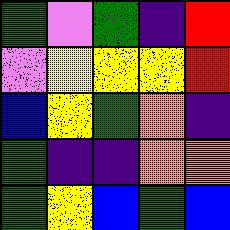[["green", "violet", "green", "indigo", "red"], ["violet", "yellow", "yellow", "yellow", "red"], ["blue", "yellow", "green", "orange", "indigo"], ["green", "indigo", "indigo", "orange", "orange"], ["green", "yellow", "blue", "green", "blue"]]